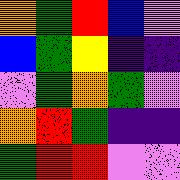[["orange", "green", "red", "blue", "violet"], ["blue", "green", "yellow", "indigo", "indigo"], ["violet", "green", "orange", "green", "violet"], ["orange", "red", "green", "indigo", "indigo"], ["green", "red", "red", "violet", "violet"]]